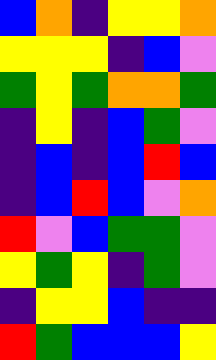[["blue", "orange", "indigo", "yellow", "yellow", "orange"], ["yellow", "yellow", "yellow", "indigo", "blue", "violet"], ["green", "yellow", "green", "orange", "orange", "green"], ["indigo", "yellow", "indigo", "blue", "green", "violet"], ["indigo", "blue", "indigo", "blue", "red", "blue"], ["indigo", "blue", "red", "blue", "violet", "orange"], ["red", "violet", "blue", "green", "green", "violet"], ["yellow", "green", "yellow", "indigo", "green", "violet"], ["indigo", "yellow", "yellow", "blue", "indigo", "indigo"], ["red", "green", "blue", "blue", "blue", "yellow"]]